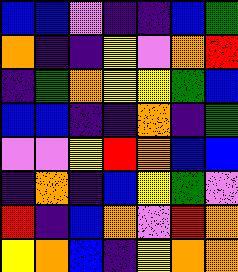[["blue", "blue", "violet", "indigo", "indigo", "blue", "green"], ["orange", "indigo", "indigo", "yellow", "violet", "orange", "red"], ["indigo", "green", "orange", "yellow", "yellow", "green", "blue"], ["blue", "blue", "indigo", "indigo", "orange", "indigo", "green"], ["violet", "violet", "yellow", "red", "orange", "blue", "blue"], ["indigo", "orange", "indigo", "blue", "yellow", "green", "violet"], ["red", "indigo", "blue", "orange", "violet", "red", "orange"], ["yellow", "orange", "blue", "indigo", "yellow", "orange", "orange"]]